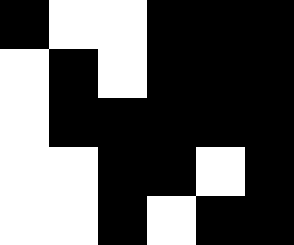[["black", "white", "white", "black", "black", "black"], ["white", "black", "white", "black", "black", "black"], ["white", "black", "black", "black", "black", "black"], ["white", "white", "black", "black", "white", "black"], ["white", "white", "black", "white", "black", "black"]]